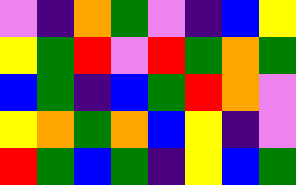[["violet", "indigo", "orange", "green", "violet", "indigo", "blue", "yellow"], ["yellow", "green", "red", "violet", "red", "green", "orange", "green"], ["blue", "green", "indigo", "blue", "green", "red", "orange", "violet"], ["yellow", "orange", "green", "orange", "blue", "yellow", "indigo", "violet"], ["red", "green", "blue", "green", "indigo", "yellow", "blue", "green"]]